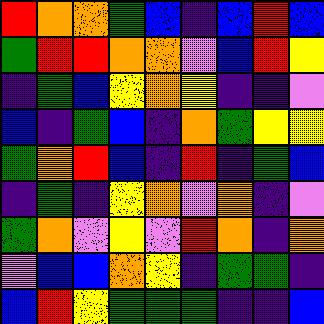[["red", "orange", "orange", "green", "blue", "indigo", "blue", "red", "blue"], ["green", "red", "red", "orange", "orange", "violet", "blue", "red", "yellow"], ["indigo", "green", "blue", "yellow", "orange", "yellow", "indigo", "indigo", "violet"], ["blue", "indigo", "green", "blue", "indigo", "orange", "green", "yellow", "yellow"], ["green", "orange", "red", "blue", "indigo", "red", "indigo", "green", "blue"], ["indigo", "green", "indigo", "yellow", "orange", "violet", "orange", "indigo", "violet"], ["green", "orange", "violet", "yellow", "violet", "red", "orange", "indigo", "orange"], ["violet", "blue", "blue", "orange", "yellow", "indigo", "green", "green", "indigo"], ["blue", "red", "yellow", "green", "green", "green", "indigo", "indigo", "blue"]]